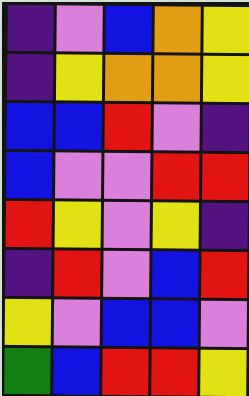[["indigo", "violet", "blue", "orange", "yellow"], ["indigo", "yellow", "orange", "orange", "yellow"], ["blue", "blue", "red", "violet", "indigo"], ["blue", "violet", "violet", "red", "red"], ["red", "yellow", "violet", "yellow", "indigo"], ["indigo", "red", "violet", "blue", "red"], ["yellow", "violet", "blue", "blue", "violet"], ["green", "blue", "red", "red", "yellow"]]